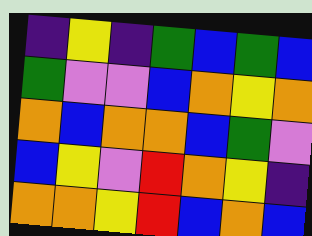[["indigo", "yellow", "indigo", "green", "blue", "green", "blue"], ["green", "violet", "violet", "blue", "orange", "yellow", "orange"], ["orange", "blue", "orange", "orange", "blue", "green", "violet"], ["blue", "yellow", "violet", "red", "orange", "yellow", "indigo"], ["orange", "orange", "yellow", "red", "blue", "orange", "blue"]]